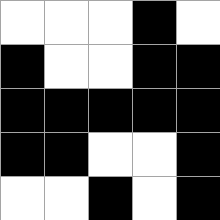[["white", "white", "white", "black", "white"], ["black", "white", "white", "black", "black"], ["black", "black", "black", "black", "black"], ["black", "black", "white", "white", "black"], ["white", "white", "black", "white", "black"]]